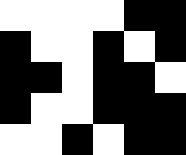[["white", "white", "white", "white", "black", "black"], ["black", "white", "white", "black", "white", "black"], ["black", "black", "white", "black", "black", "white"], ["black", "white", "white", "black", "black", "black"], ["white", "white", "black", "white", "black", "black"]]